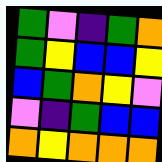[["green", "violet", "indigo", "green", "orange"], ["green", "yellow", "blue", "blue", "yellow"], ["blue", "green", "orange", "yellow", "violet"], ["violet", "indigo", "green", "blue", "blue"], ["orange", "yellow", "orange", "orange", "orange"]]